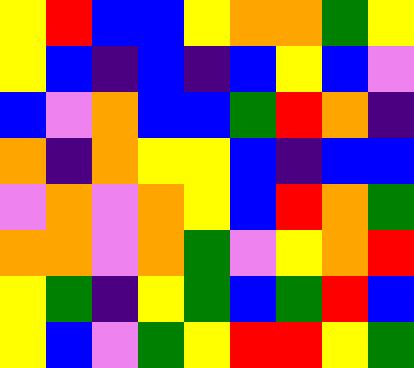[["yellow", "red", "blue", "blue", "yellow", "orange", "orange", "green", "yellow"], ["yellow", "blue", "indigo", "blue", "indigo", "blue", "yellow", "blue", "violet"], ["blue", "violet", "orange", "blue", "blue", "green", "red", "orange", "indigo"], ["orange", "indigo", "orange", "yellow", "yellow", "blue", "indigo", "blue", "blue"], ["violet", "orange", "violet", "orange", "yellow", "blue", "red", "orange", "green"], ["orange", "orange", "violet", "orange", "green", "violet", "yellow", "orange", "red"], ["yellow", "green", "indigo", "yellow", "green", "blue", "green", "red", "blue"], ["yellow", "blue", "violet", "green", "yellow", "red", "red", "yellow", "green"]]